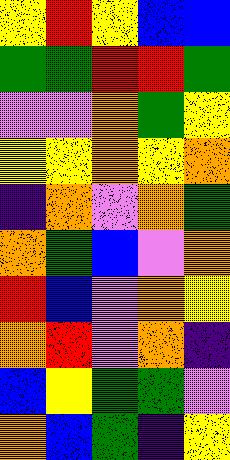[["yellow", "red", "yellow", "blue", "blue"], ["green", "green", "red", "red", "green"], ["violet", "violet", "orange", "green", "yellow"], ["yellow", "yellow", "orange", "yellow", "orange"], ["indigo", "orange", "violet", "orange", "green"], ["orange", "green", "blue", "violet", "orange"], ["red", "blue", "violet", "orange", "yellow"], ["orange", "red", "violet", "orange", "indigo"], ["blue", "yellow", "green", "green", "violet"], ["orange", "blue", "green", "indigo", "yellow"]]